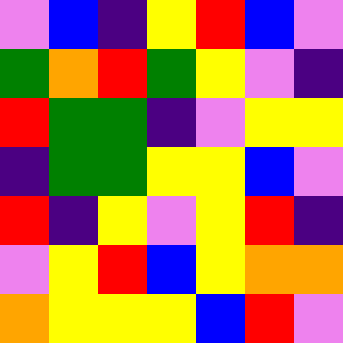[["violet", "blue", "indigo", "yellow", "red", "blue", "violet"], ["green", "orange", "red", "green", "yellow", "violet", "indigo"], ["red", "green", "green", "indigo", "violet", "yellow", "yellow"], ["indigo", "green", "green", "yellow", "yellow", "blue", "violet"], ["red", "indigo", "yellow", "violet", "yellow", "red", "indigo"], ["violet", "yellow", "red", "blue", "yellow", "orange", "orange"], ["orange", "yellow", "yellow", "yellow", "blue", "red", "violet"]]